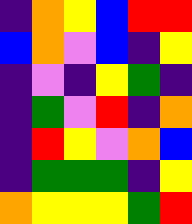[["indigo", "orange", "yellow", "blue", "red", "red"], ["blue", "orange", "violet", "blue", "indigo", "yellow"], ["indigo", "violet", "indigo", "yellow", "green", "indigo"], ["indigo", "green", "violet", "red", "indigo", "orange"], ["indigo", "red", "yellow", "violet", "orange", "blue"], ["indigo", "green", "green", "green", "indigo", "yellow"], ["orange", "yellow", "yellow", "yellow", "green", "red"]]